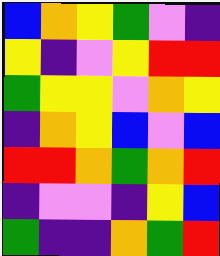[["blue", "orange", "yellow", "green", "violet", "indigo"], ["yellow", "indigo", "violet", "yellow", "red", "red"], ["green", "yellow", "yellow", "violet", "orange", "yellow"], ["indigo", "orange", "yellow", "blue", "violet", "blue"], ["red", "red", "orange", "green", "orange", "red"], ["indigo", "violet", "violet", "indigo", "yellow", "blue"], ["green", "indigo", "indigo", "orange", "green", "red"]]